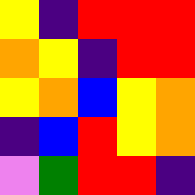[["yellow", "indigo", "red", "red", "red"], ["orange", "yellow", "indigo", "red", "red"], ["yellow", "orange", "blue", "yellow", "orange"], ["indigo", "blue", "red", "yellow", "orange"], ["violet", "green", "red", "red", "indigo"]]